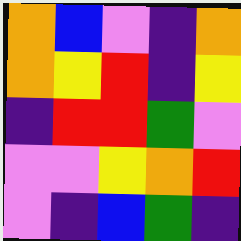[["orange", "blue", "violet", "indigo", "orange"], ["orange", "yellow", "red", "indigo", "yellow"], ["indigo", "red", "red", "green", "violet"], ["violet", "violet", "yellow", "orange", "red"], ["violet", "indigo", "blue", "green", "indigo"]]